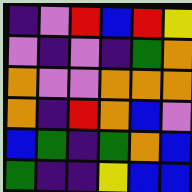[["indigo", "violet", "red", "blue", "red", "yellow"], ["violet", "indigo", "violet", "indigo", "green", "orange"], ["orange", "violet", "violet", "orange", "orange", "orange"], ["orange", "indigo", "red", "orange", "blue", "violet"], ["blue", "green", "indigo", "green", "orange", "blue"], ["green", "indigo", "indigo", "yellow", "blue", "blue"]]